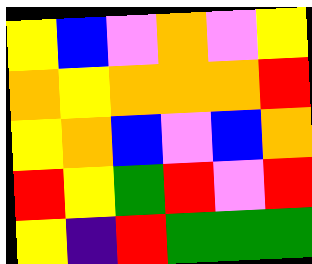[["yellow", "blue", "violet", "orange", "violet", "yellow"], ["orange", "yellow", "orange", "orange", "orange", "red"], ["yellow", "orange", "blue", "violet", "blue", "orange"], ["red", "yellow", "green", "red", "violet", "red"], ["yellow", "indigo", "red", "green", "green", "green"]]